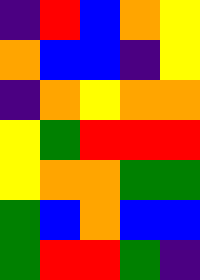[["indigo", "red", "blue", "orange", "yellow"], ["orange", "blue", "blue", "indigo", "yellow"], ["indigo", "orange", "yellow", "orange", "orange"], ["yellow", "green", "red", "red", "red"], ["yellow", "orange", "orange", "green", "green"], ["green", "blue", "orange", "blue", "blue"], ["green", "red", "red", "green", "indigo"]]